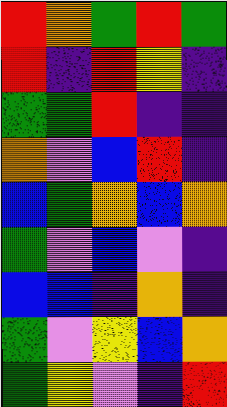[["red", "orange", "green", "red", "green"], ["red", "indigo", "red", "yellow", "indigo"], ["green", "green", "red", "indigo", "indigo"], ["orange", "violet", "blue", "red", "indigo"], ["blue", "green", "orange", "blue", "orange"], ["green", "violet", "blue", "violet", "indigo"], ["blue", "blue", "indigo", "orange", "indigo"], ["green", "violet", "yellow", "blue", "orange"], ["green", "yellow", "violet", "indigo", "red"]]